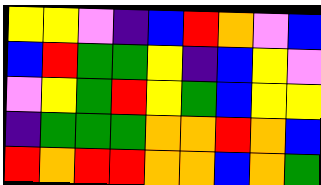[["yellow", "yellow", "violet", "indigo", "blue", "red", "orange", "violet", "blue"], ["blue", "red", "green", "green", "yellow", "indigo", "blue", "yellow", "violet"], ["violet", "yellow", "green", "red", "yellow", "green", "blue", "yellow", "yellow"], ["indigo", "green", "green", "green", "orange", "orange", "red", "orange", "blue"], ["red", "orange", "red", "red", "orange", "orange", "blue", "orange", "green"]]